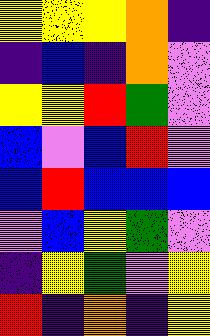[["yellow", "yellow", "yellow", "orange", "indigo"], ["indigo", "blue", "indigo", "orange", "violet"], ["yellow", "yellow", "red", "green", "violet"], ["blue", "violet", "blue", "red", "violet"], ["blue", "red", "blue", "blue", "blue"], ["violet", "blue", "yellow", "green", "violet"], ["indigo", "yellow", "green", "violet", "yellow"], ["red", "indigo", "orange", "indigo", "yellow"]]